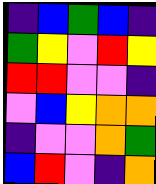[["indigo", "blue", "green", "blue", "indigo"], ["green", "yellow", "violet", "red", "yellow"], ["red", "red", "violet", "violet", "indigo"], ["violet", "blue", "yellow", "orange", "orange"], ["indigo", "violet", "violet", "orange", "green"], ["blue", "red", "violet", "indigo", "orange"]]